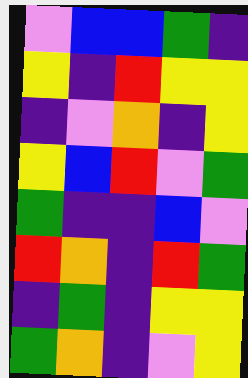[["violet", "blue", "blue", "green", "indigo"], ["yellow", "indigo", "red", "yellow", "yellow"], ["indigo", "violet", "orange", "indigo", "yellow"], ["yellow", "blue", "red", "violet", "green"], ["green", "indigo", "indigo", "blue", "violet"], ["red", "orange", "indigo", "red", "green"], ["indigo", "green", "indigo", "yellow", "yellow"], ["green", "orange", "indigo", "violet", "yellow"]]